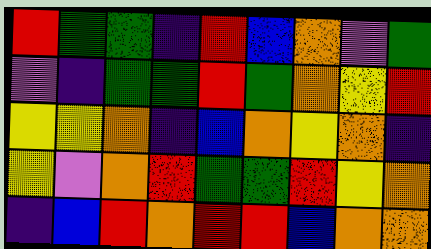[["red", "green", "green", "indigo", "red", "blue", "orange", "violet", "green"], ["violet", "indigo", "green", "green", "red", "green", "orange", "yellow", "red"], ["yellow", "yellow", "orange", "indigo", "blue", "orange", "yellow", "orange", "indigo"], ["yellow", "violet", "orange", "red", "green", "green", "red", "yellow", "orange"], ["indigo", "blue", "red", "orange", "red", "red", "blue", "orange", "orange"]]